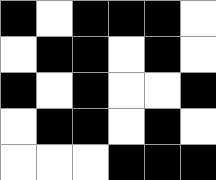[["black", "white", "black", "black", "black", "white"], ["white", "black", "black", "white", "black", "white"], ["black", "white", "black", "white", "white", "black"], ["white", "black", "black", "white", "black", "white"], ["white", "white", "white", "black", "black", "black"]]